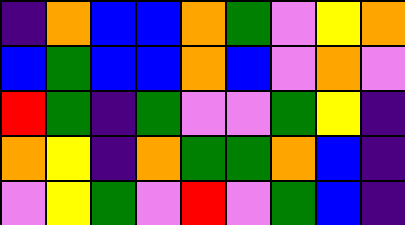[["indigo", "orange", "blue", "blue", "orange", "green", "violet", "yellow", "orange"], ["blue", "green", "blue", "blue", "orange", "blue", "violet", "orange", "violet"], ["red", "green", "indigo", "green", "violet", "violet", "green", "yellow", "indigo"], ["orange", "yellow", "indigo", "orange", "green", "green", "orange", "blue", "indigo"], ["violet", "yellow", "green", "violet", "red", "violet", "green", "blue", "indigo"]]